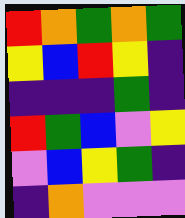[["red", "orange", "green", "orange", "green"], ["yellow", "blue", "red", "yellow", "indigo"], ["indigo", "indigo", "indigo", "green", "indigo"], ["red", "green", "blue", "violet", "yellow"], ["violet", "blue", "yellow", "green", "indigo"], ["indigo", "orange", "violet", "violet", "violet"]]